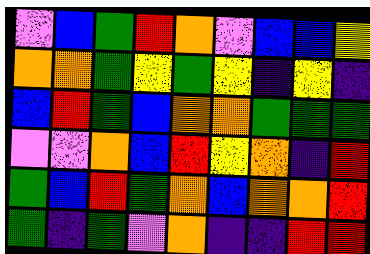[["violet", "blue", "green", "red", "orange", "violet", "blue", "blue", "yellow"], ["orange", "orange", "green", "yellow", "green", "yellow", "indigo", "yellow", "indigo"], ["blue", "red", "green", "blue", "orange", "orange", "green", "green", "green"], ["violet", "violet", "orange", "blue", "red", "yellow", "orange", "indigo", "red"], ["green", "blue", "red", "green", "orange", "blue", "orange", "orange", "red"], ["green", "indigo", "green", "violet", "orange", "indigo", "indigo", "red", "red"]]